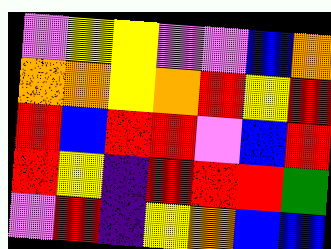[["violet", "yellow", "yellow", "violet", "violet", "blue", "orange"], ["orange", "orange", "yellow", "orange", "red", "yellow", "red"], ["red", "blue", "red", "red", "violet", "blue", "red"], ["red", "yellow", "indigo", "red", "red", "red", "green"], ["violet", "red", "indigo", "yellow", "orange", "blue", "blue"]]